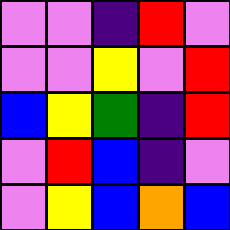[["violet", "violet", "indigo", "red", "violet"], ["violet", "violet", "yellow", "violet", "red"], ["blue", "yellow", "green", "indigo", "red"], ["violet", "red", "blue", "indigo", "violet"], ["violet", "yellow", "blue", "orange", "blue"]]